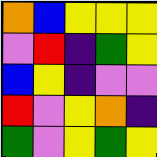[["orange", "blue", "yellow", "yellow", "yellow"], ["violet", "red", "indigo", "green", "yellow"], ["blue", "yellow", "indigo", "violet", "violet"], ["red", "violet", "yellow", "orange", "indigo"], ["green", "violet", "yellow", "green", "yellow"]]